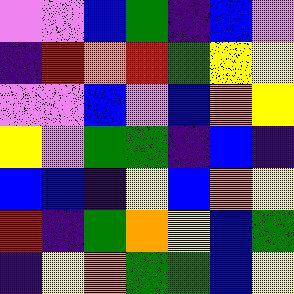[["violet", "violet", "blue", "green", "indigo", "blue", "violet"], ["indigo", "red", "orange", "red", "green", "yellow", "yellow"], ["violet", "violet", "blue", "violet", "blue", "orange", "yellow"], ["yellow", "violet", "green", "green", "indigo", "blue", "indigo"], ["blue", "blue", "indigo", "yellow", "blue", "orange", "yellow"], ["red", "indigo", "green", "orange", "yellow", "blue", "green"], ["indigo", "yellow", "orange", "green", "green", "blue", "yellow"]]